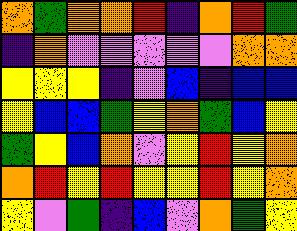[["orange", "green", "orange", "orange", "red", "indigo", "orange", "red", "green"], ["indigo", "orange", "violet", "violet", "violet", "violet", "violet", "orange", "orange"], ["yellow", "yellow", "yellow", "indigo", "violet", "blue", "indigo", "blue", "blue"], ["yellow", "blue", "blue", "green", "yellow", "orange", "green", "blue", "yellow"], ["green", "yellow", "blue", "orange", "violet", "yellow", "red", "yellow", "orange"], ["orange", "red", "yellow", "red", "yellow", "yellow", "red", "yellow", "orange"], ["yellow", "violet", "green", "indigo", "blue", "violet", "orange", "green", "yellow"]]